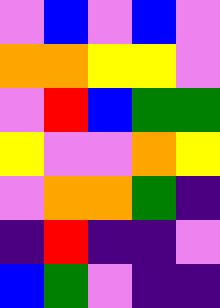[["violet", "blue", "violet", "blue", "violet"], ["orange", "orange", "yellow", "yellow", "violet"], ["violet", "red", "blue", "green", "green"], ["yellow", "violet", "violet", "orange", "yellow"], ["violet", "orange", "orange", "green", "indigo"], ["indigo", "red", "indigo", "indigo", "violet"], ["blue", "green", "violet", "indigo", "indigo"]]